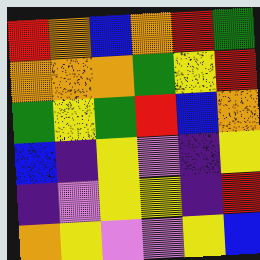[["red", "orange", "blue", "orange", "red", "green"], ["orange", "orange", "orange", "green", "yellow", "red"], ["green", "yellow", "green", "red", "blue", "orange"], ["blue", "indigo", "yellow", "violet", "indigo", "yellow"], ["indigo", "violet", "yellow", "yellow", "indigo", "red"], ["orange", "yellow", "violet", "violet", "yellow", "blue"]]